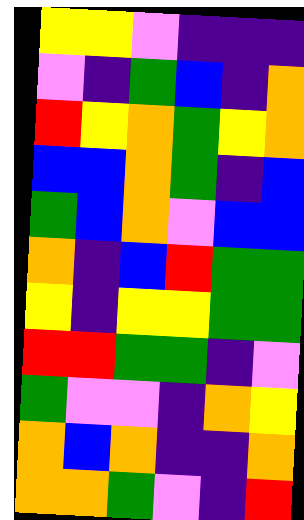[["yellow", "yellow", "violet", "indigo", "indigo", "indigo"], ["violet", "indigo", "green", "blue", "indigo", "orange"], ["red", "yellow", "orange", "green", "yellow", "orange"], ["blue", "blue", "orange", "green", "indigo", "blue"], ["green", "blue", "orange", "violet", "blue", "blue"], ["orange", "indigo", "blue", "red", "green", "green"], ["yellow", "indigo", "yellow", "yellow", "green", "green"], ["red", "red", "green", "green", "indigo", "violet"], ["green", "violet", "violet", "indigo", "orange", "yellow"], ["orange", "blue", "orange", "indigo", "indigo", "orange"], ["orange", "orange", "green", "violet", "indigo", "red"]]